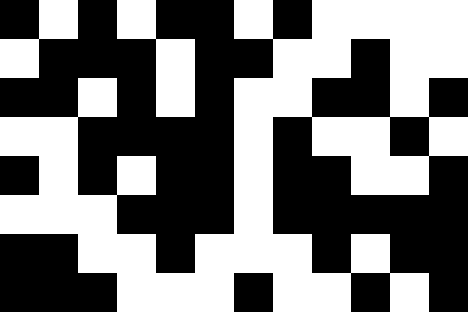[["black", "white", "black", "white", "black", "black", "white", "black", "white", "white", "white", "white"], ["white", "black", "black", "black", "white", "black", "black", "white", "white", "black", "white", "white"], ["black", "black", "white", "black", "white", "black", "white", "white", "black", "black", "white", "black"], ["white", "white", "black", "black", "black", "black", "white", "black", "white", "white", "black", "white"], ["black", "white", "black", "white", "black", "black", "white", "black", "black", "white", "white", "black"], ["white", "white", "white", "black", "black", "black", "white", "black", "black", "black", "black", "black"], ["black", "black", "white", "white", "black", "white", "white", "white", "black", "white", "black", "black"], ["black", "black", "black", "white", "white", "white", "black", "white", "white", "black", "white", "black"]]